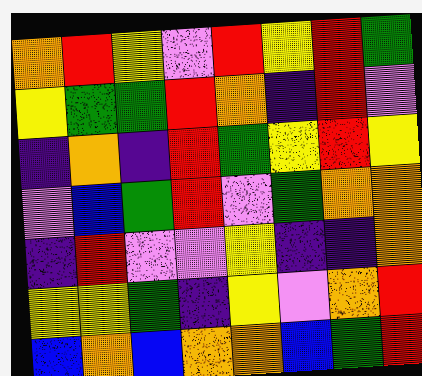[["orange", "red", "yellow", "violet", "red", "yellow", "red", "green"], ["yellow", "green", "green", "red", "orange", "indigo", "red", "violet"], ["indigo", "orange", "indigo", "red", "green", "yellow", "red", "yellow"], ["violet", "blue", "green", "red", "violet", "green", "orange", "orange"], ["indigo", "red", "violet", "violet", "yellow", "indigo", "indigo", "orange"], ["yellow", "yellow", "green", "indigo", "yellow", "violet", "orange", "red"], ["blue", "orange", "blue", "orange", "orange", "blue", "green", "red"]]